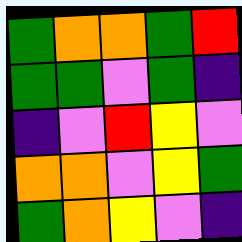[["green", "orange", "orange", "green", "red"], ["green", "green", "violet", "green", "indigo"], ["indigo", "violet", "red", "yellow", "violet"], ["orange", "orange", "violet", "yellow", "green"], ["green", "orange", "yellow", "violet", "indigo"]]